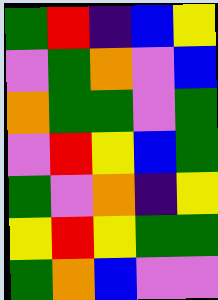[["green", "red", "indigo", "blue", "yellow"], ["violet", "green", "orange", "violet", "blue"], ["orange", "green", "green", "violet", "green"], ["violet", "red", "yellow", "blue", "green"], ["green", "violet", "orange", "indigo", "yellow"], ["yellow", "red", "yellow", "green", "green"], ["green", "orange", "blue", "violet", "violet"]]